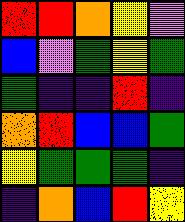[["red", "red", "orange", "yellow", "violet"], ["blue", "violet", "green", "yellow", "green"], ["green", "indigo", "indigo", "red", "indigo"], ["orange", "red", "blue", "blue", "green"], ["yellow", "green", "green", "green", "indigo"], ["indigo", "orange", "blue", "red", "yellow"]]